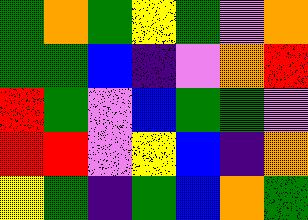[["green", "orange", "green", "yellow", "green", "violet", "orange"], ["green", "green", "blue", "indigo", "violet", "orange", "red"], ["red", "green", "violet", "blue", "green", "green", "violet"], ["red", "red", "violet", "yellow", "blue", "indigo", "orange"], ["yellow", "green", "indigo", "green", "blue", "orange", "green"]]